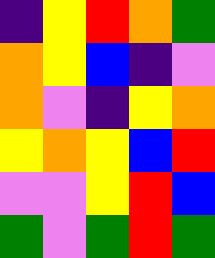[["indigo", "yellow", "red", "orange", "green"], ["orange", "yellow", "blue", "indigo", "violet"], ["orange", "violet", "indigo", "yellow", "orange"], ["yellow", "orange", "yellow", "blue", "red"], ["violet", "violet", "yellow", "red", "blue"], ["green", "violet", "green", "red", "green"]]